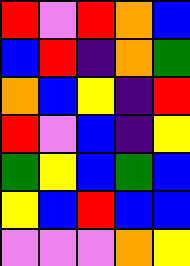[["red", "violet", "red", "orange", "blue"], ["blue", "red", "indigo", "orange", "green"], ["orange", "blue", "yellow", "indigo", "red"], ["red", "violet", "blue", "indigo", "yellow"], ["green", "yellow", "blue", "green", "blue"], ["yellow", "blue", "red", "blue", "blue"], ["violet", "violet", "violet", "orange", "yellow"]]